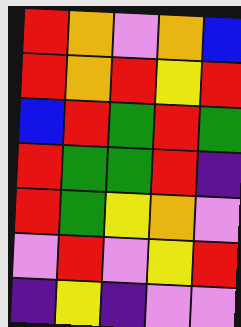[["red", "orange", "violet", "orange", "blue"], ["red", "orange", "red", "yellow", "red"], ["blue", "red", "green", "red", "green"], ["red", "green", "green", "red", "indigo"], ["red", "green", "yellow", "orange", "violet"], ["violet", "red", "violet", "yellow", "red"], ["indigo", "yellow", "indigo", "violet", "violet"]]